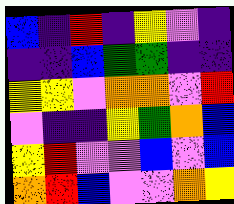[["blue", "indigo", "red", "indigo", "yellow", "violet", "indigo"], ["indigo", "indigo", "blue", "green", "green", "indigo", "indigo"], ["yellow", "yellow", "violet", "orange", "orange", "violet", "red"], ["violet", "indigo", "indigo", "yellow", "green", "orange", "blue"], ["yellow", "red", "violet", "violet", "blue", "violet", "blue"], ["orange", "red", "blue", "violet", "violet", "orange", "yellow"]]